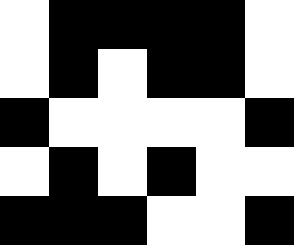[["white", "black", "black", "black", "black", "white"], ["white", "black", "white", "black", "black", "white"], ["black", "white", "white", "white", "white", "black"], ["white", "black", "white", "black", "white", "white"], ["black", "black", "black", "white", "white", "black"]]